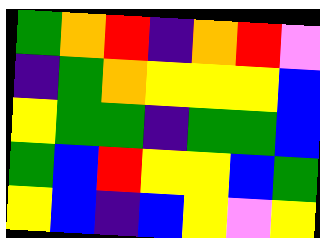[["green", "orange", "red", "indigo", "orange", "red", "violet"], ["indigo", "green", "orange", "yellow", "yellow", "yellow", "blue"], ["yellow", "green", "green", "indigo", "green", "green", "blue"], ["green", "blue", "red", "yellow", "yellow", "blue", "green"], ["yellow", "blue", "indigo", "blue", "yellow", "violet", "yellow"]]